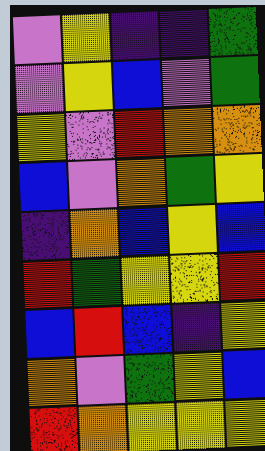[["violet", "yellow", "indigo", "indigo", "green"], ["violet", "yellow", "blue", "violet", "green"], ["yellow", "violet", "red", "orange", "orange"], ["blue", "violet", "orange", "green", "yellow"], ["indigo", "orange", "blue", "yellow", "blue"], ["red", "green", "yellow", "yellow", "red"], ["blue", "red", "blue", "indigo", "yellow"], ["orange", "violet", "green", "yellow", "blue"], ["red", "orange", "yellow", "yellow", "yellow"]]